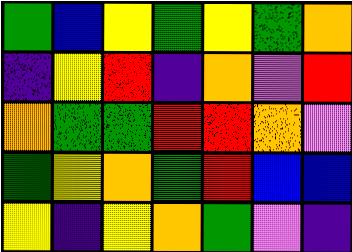[["green", "blue", "yellow", "green", "yellow", "green", "orange"], ["indigo", "yellow", "red", "indigo", "orange", "violet", "red"], ["orange", "green", "green", "red", "red", "orange", "violet"], ["green", "yellow", "orange", "green", "red", "blue", "blue"], ["yellow", "indigo", "yellow", "orange", "green", "violet", "indigo"]]